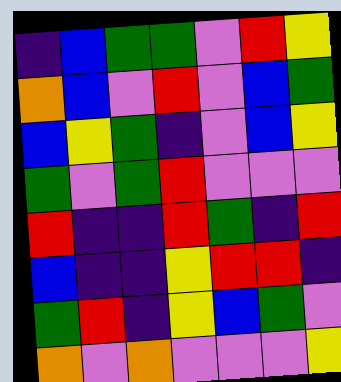[["indigo", "blue", "green", "green", "violet", "red", "yellow"], ["orange", "blue", "violet", "red", "violet", "blue", "green"], ["blue", "yellow", "green", "indigo", "violet", "blue", "yellow"], ["green", "violet", "green", "red", "violet", "violet", "violet"], ["red", "indigo", "indigo", "red", "green", "indigo", "red"], ["blue", "indigo", "indigo", "yellow", "red", "red", "indigo"], ["green", "red", "indigo", "yellow", "blue", "green", "violet"], ["orange", "violet", "orange", "violet", "violet", "violet", "yellow"]]